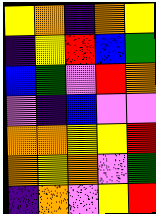[["yellow", "orange", "indigo", "orange", "yellow"], ["indigo", "yellow", "red", "blue", "green"], ["blue", "green", "violet", "red", "orange"], ["violet", "indigo", "blue", "violet", "violet"], ["orange", "orange", "yellow", "yellow", "red"], ["orange", "yellow", "orange", "violet", "green"], ["indigo", "orange", "violet", "yellow", "red"]]